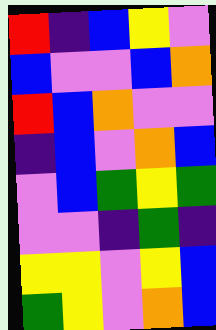[["red", "indigo", "blue", "yellow", "violet"], ["blue", "violet", "violet", "blue", "orange"], ["red", "blue", "orange", "violet", "violet"], ["indigo", "blue", "violet", "orange", "blue"], ["violet", "blue", "green", "yellow", "green"], ["violet", "violet", "indigo", "green", "indigo"], ["yellow", "yellow", "violet", "yellow", "blue"], ["green", "yellow", "violet", "orange", "blue"]]